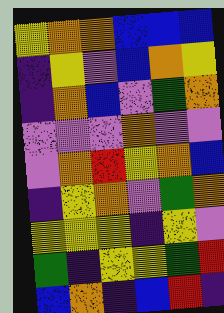[["yellow", "orange", "orange", "blue", "blue", "blue"], ["indigo", "yellow", "violet", "blue", "orange", "yellow"], ["indigo", "orange", "blue", "violet", "green", "orange"], ["violet", "violet", "violet", "orange", "violet", "violet"], ["violet", "orange", "red", "yellow", "orange", "blue"], ["indigo", "yellow", "orange", "violet", "green", "orange"], ["yellow", "yellow", "yellow", "indigo", "yellow", "violet"], ["green", "indigo", "yellow", "yellow", "green", "red"], ["blue", "orange", "indigo", "blue", "red", "indigo"]]